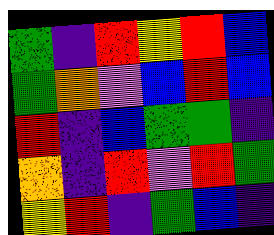[["green", "indigo", "red", "yellow", "red", "blue"], ["green", "orange", "violet", "blue", "red", "blue"], ["red", "indigo", "blue", "green", "green", "indigo"], ["orange", "indigo", "red", "violet", "red", "green"], ["yellow", "red", "indigo", "green", "blue", "indigo"]]